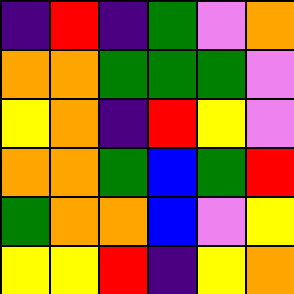[["indigo", "red", "indigo", "green", "violet", "orange"], ["orange", "orange", "green", "green", "green", "violet"], ["yellow", "orange", "indigo", "red", "yellow", "violet"], ["orange", "orange", "green", "blue", "green", "red"], ["green", "orange", "orange", "blue", "violet", "yellow"], ["yellow", "yellow", "red", "indigo", "yellow", "orange"]]